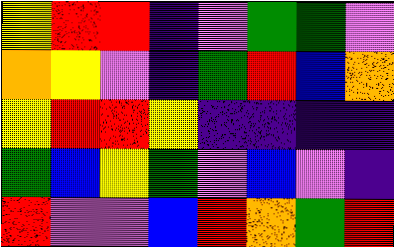[["yellow", "red", "red", "indigo", "violet", "green", "green", "violet"], ["orange", "yellow", "violet", "indigo", "green", "red", "blue", "orange"], ["yellow", "red", "red", "yellow", "indigo", "indigo", "indigo", "indigo"], ["green", "blue", "yellow", "green", "violet", "blue", "violet", "indigo"], ["red", "violet", "violet", "blue", "red", "orange", "green", "red"]]